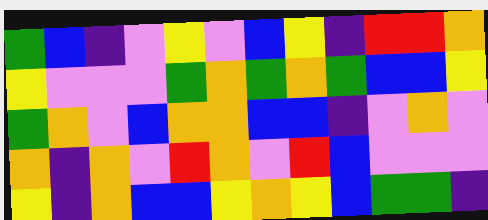[["green", "blue", "indigo", "violet", "yellow", "violet", "blue", "yellow", "indigo", "red", "red", "orange"], ["yellow", "violet", "violet", "violet", "green", "orange", "green", "orange", "green", "blue", "blue", "yellow"], ["green", "orange", "violet", "blue", "orange", "orange", "blue", "blue", "indigo", "violet", "orange", "violet"], ["orange", "indigo", "orange", "violet", "red", "orange", "violet", "red", "blue", "violet", "violet", "violet"], ["yellow", "indigo", "orange", "blue", "blue", "yellow", "orange", "yellow", "blue", "green", "green", "indigo"]]